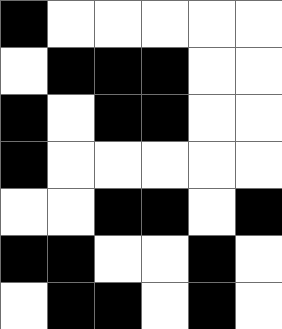[["black", "white", "white", "white", "white", "white"], ["white", "black", "black", "black", "white", "white"], ["black", "white", "black", "black", "white", "white"], ["black", "white", "white", "white", "white", "white"], ["white", "white", "black", "black", "white", "black"], ["black", "black", "white", "white", "black", "white"], ["white", "black", "black", "white", "black", "white"]]